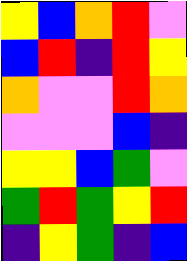[["yellow", "blue", "orange", "red", "violet"], ["blue", "red", "indigo", "red", "yellow"], ["orange", "violet", "violet", "red", "orange"], ["violet", "violet", "violet", "blue", "indigo"], ["yellow", "yellow", "blue", "green", "violet"], ["green", "red", "green", "yellow", "red"], ["indigo", "yellow", "green", "indigo", "blue"]]